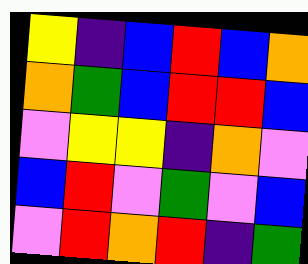[["yellow", "indigo", "blue", "red", "blue", "orange"], ["orange", "green", "blue", "red", "red", "blue"], ["violet", "yellow", "yellow", "indigo", "orange", "violet"], ["blue", "red", "violet", "green", "violet", "blue"], ["violet", "red", "orange", "red", "indigo", "green"]]